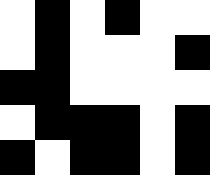[["white", "black", "white", "black", "white", "white"], ["white", "black", "white", "white", "white", "black"], ["black", "black", "white", "white", "white", "white"], ["white", "black", "black", "black", "white", "black"], ["black", "white", "black", "black", "white", "black"]]